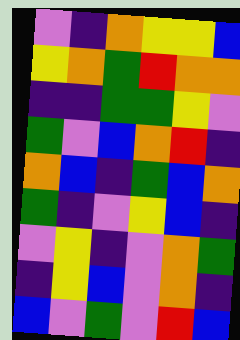[["violet", "indigo", "orange", "yellow", "yellow", "blue"], ["yellow", "orange", "green", "red", "orange", "orange"], ["indigo", "indigo", "green", "green", "yellow", "violet"], ["green", "violet", "blue", "orange", "red", "indigo"], ["orange", "blue", "indigo", "green", "blue", "orange"], ["green", "indigo", "violet", "yellow", "blue", "indigo"], ["violet", "yellow", "indigo", "violet", "orange", "green"], ["indigo", "yellow", "blue", "violet", "orange", "indigo"], ["blue", "violet", "green", "violet", "red", "blue"]]